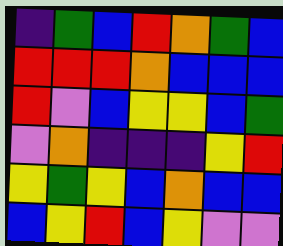[["indigo", "green", "blue", "red", "orange", "green", "blue"], ["red", "red", "red", "orange", "blue", "blue", "blue"], ["red", "violet", "blue", "yellow", "yellow", "blue", "green"], ["violet", "orange", "indigo", "indigo", "indigo", "yellow", "red"], ["yellow", "green", "yellow", "blue", "orange", "blue", "blue"], ["blue", "yellow", "red", "blue", "yellow", "violet", "violet"]]